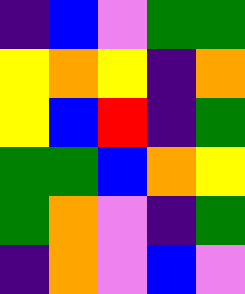[["indigo", "blue", "violet", "green", "green"], ["yellow", "orange", "yellow", "indigo", "orange"], ["yellow", "blue", "red", "indigo", "green"], ["green", "green", "blue", "orange", "yellow"], ["green", "orange", "violet", "indigo", "green"], ["indigo", "orange", "violet", "blue", "violet"]]